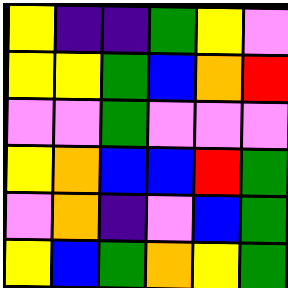[["yellow", "indigo", "indigo", "green", "yellow", "violet"], ["yellow", "yellow", "green", "blue", "orange", "red"], ["violet", "violet", "green", "violet", "violet", "violet"], ["yellow", "orange", "blue", "blue", "red", "green"], ["violet", "orange", "indigo", "violet", "blue", "green"], ["yellow", "blue", "green", "orange", "yellow", "green"]]